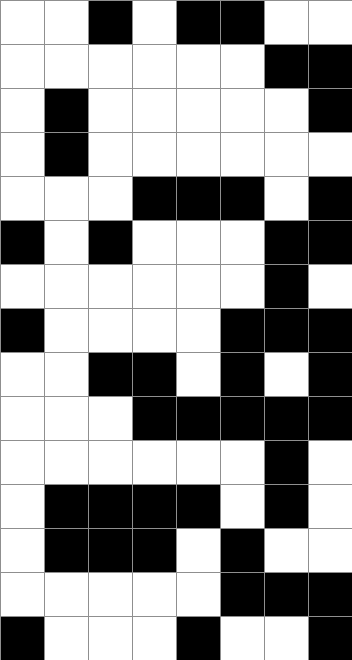[["white", "white", "black", "white", "black", "black", "white", "white"], ["white", "white", "white", "white", "white", "white", "black", "black"], ["white", "black", "white", "white", "white", "white", "white", "black"], ["white", "black", "white", "white", "white", "white", "white", "white"], ["white", "white", "white", "black", "black", "black", "white", "black"], ["black", "white", "black", "white", "white", "white", "black", "black"], ["white", "white", "white", "white", "white", "white", "black", "white"], ["black", "white", "white", "white", "white", "black", "black", "black"], ["white", "white", "black", "black", "white", "black", "white", "black"], ["white", "white", "white", "black", "black", "black", "black", "black"], ["white", "white", "white", "white", "white", "white", "black", "white"], ["white", "black", "black", "black", "black", "white", "black", "white"], ["white", "black", "black", "black", "white", "black", "white", "white"], ["white", "white", "white", "white", "white", "black", "black", "black"], ["black", "white", "white", "white", "black", "white", "white", "black"]]